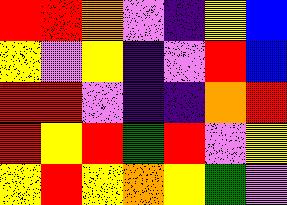[["red", "red", "orange", "violet", "indigo", "yellow", "blue"], ["yellow", "violet", "yellow", "indigo", "violet", "red", "blue"], ["red", "red", "violet", "indigo", "indigo", "orange", "red"], ["red", "yellow", "red", "green", "red", "violet", "yellow"], ["yellow", "red", "yellow", "orange", "yellow", "green", "violet"]]